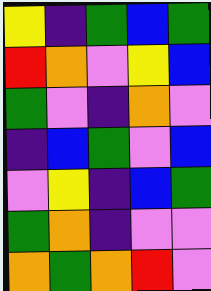[["yellow", "indigo", "green", "blue", "green"], ["red", "orange", "violet", "yellow", "blue"], ["green", "violet", "indigo", "orange", "violet"], ["indigo", "blue", "green", "violet", "blue"], ["violet", "yellow", "indigo", "blue", "green"], ["green", "orange", "indigo", "violet", "violet"], ["orange", "green", "orange", "red", "violet"]]